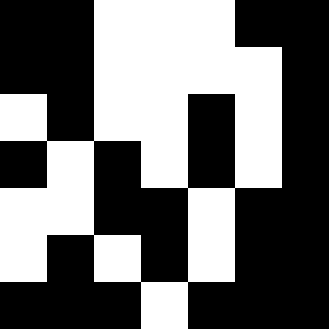[["black", "black", "white", "white", "white", "black", "black"], ["black", "black", "white", "white", "white", "white", "black"], ["white", "black", "white", "white", "black", "white", "black"], ["black", "white", "black", "white", "black", "white", "black"], ["white", "white", "black", "black", "white", "black", "black"], ["white", "black", "white", "black", "white", "black", "black"], ["black", "black", "black", "white", "black", "black", "black"]]